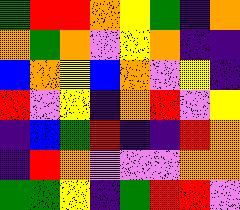[["green", "red", "red", "orange", "yellow", "green", "indigo", "orange"], ["orange", "green", "orange", "violet", "yellow", "orange", "indigo", "indigo"], ["blue", "orange", "yellow", "blue", "orange", "violet", "yellow", "indigo"], ["red", "violet", "yellow", "indigo", "orange", "red", "violet", "yellow"], ["indigo", "blue", "green", "red", "indigo", "indigo", "red", "orange"], ["indigo", "red", "orange", "violet", "violet", "violet", "orange", "orange"], ["green", "green", "yellow", "indigo", "green", "red", "red", "violet"]]